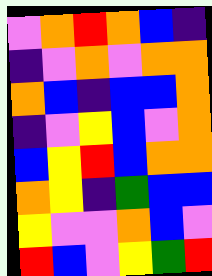[["violet", "orange", "red", "orange", "blue", "indigo"], ["indigo", "violet", "orange", "violet", "orange", "orange"], ["orange", "blue", "indigo", "blue", "blue", "orange"], ["indigo", "violet", "yellow", "blue", "violet", "orange"], ["blue", "yellow", "red", "blue", "orange", "orange"], ["orange", "yellow", "indigo", "green", "blue", "blue"], ["yellow", "violet", "violet", "orange", "blue", "violet"], ["red", "blue", "violet", "yellow", "green", "red"]]